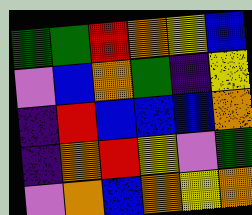[["green", "green", "red", "orange", "yellow", "blue"], ["violet", "blue", "orange", "green", "indigo", "yellow"], ["indigo", "red", "blue", "blue", "blue", "orange"], ["indigo", "orange", "red", "yellow", "violet", "green"], ["violet", "orange", "blue", "orange", "yellow", "orange"]]